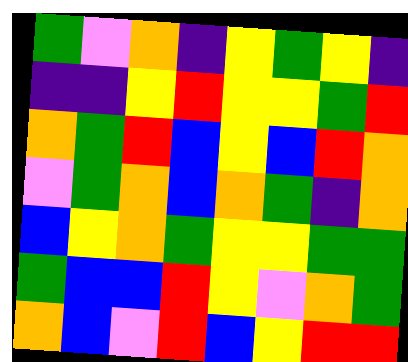[["green", "violet", "orange", "indigo", "yellow", "green", "yellow", "indigo"], ["indigo", "indigo", "yellow", "red", "yellow", "yellow", "green", "red"], ["orange", "green", "red", "blue", "yellow", "blue", "red", "orange"], ["violet", "green", "orange", "blue", "orange", "green", "indigo", "orange"], ["blue", "yellow", "orange", "green", "yellow", "yellow", "green", "green"], ["green", "blue", "blue", "red", "yellow", "violet", "orange", "green"], ["orange", "blue", "violet", "red", "blue", "yellow", "red", "red"]]